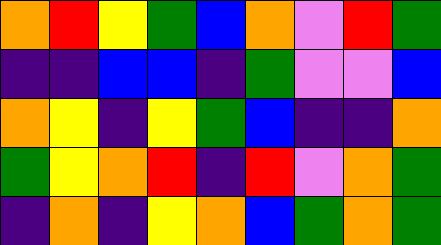[["orange", "red", "yellow", "green", "blue", "orange", "violet", "red", "green"], ["indigo", "indigo", "blue", "blue", "indigo", "green", "violet", "violet", "blue"], ["orange", "yellow", "indigo", "yellow", "green", "blue", "indigo", "indigo", "orange"], ["green", "yellow", "orange", "red", "indigo", "red", "violet", "orange", "green"], ["indigo", "orange", "indigo", "yellow", "orange", "blue", "green", "orange", "green"]]